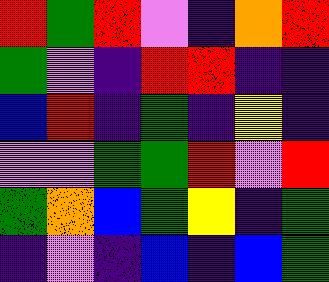[["red", "green", "red", "violet", "indigo", "orange", "red"], ["green", "violet", "indigo", "red", "red", "indigo", "indigo"], ["blue", "red", "indigo", "green", "indigo", "yellow", "indigo"], ["violet", "violet", "green", "green", "red", "violet", "red"], ["green", "orange", "blue", "green", "yellow", "indigo", "green"], ["indigo", "violet", "indigo", "blue", "indigo", "blue", "green"]]